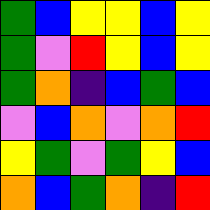[["green", "blue", "yellow", "yellow", "blue", "yellow"], ["green", "violet", "red", "yellow", "blue", "yellow"], ["green", "orange", "indigo", "blue", "green", "blue"], ["violet", "blue", "orange", "violet", "orange", "red"], ["yellow", "green", "violet", "green", "yellow", "blue"], ["orange", "blue", "green", "orange", "indigo", "red"]]